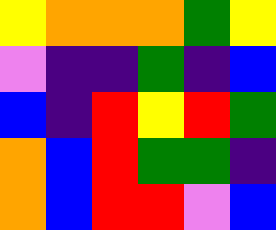[["yellow", "orange", "orange", "orange", "green", "yellow"], ["violet", "indigo", "indigo", "green", "indigo", "blue"], ["blue", "indigo", "red", "yellow", "red", "green"], ["orange", "blue", "red", "green", "green", "indigo"], ["orange", "blue", "red", "red", "violet", "blue"]]